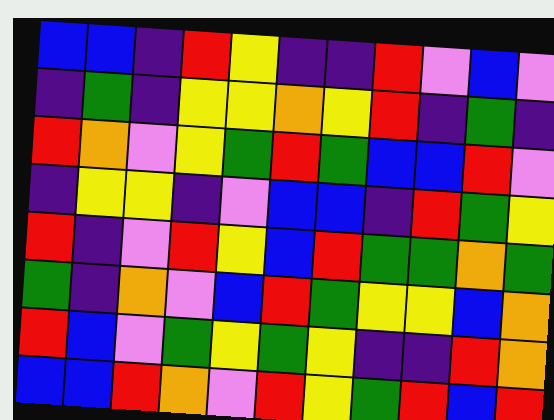[["blue", "blue", "indigo", "red", "yellow", "indigo", "indigo", "red", "violet", "blue", "violet"], ["indigo", "green", "indigo", "yellow", "yellow", "orange", "yellow", "red", "indigo", "green", "indigo"], ["red", "orange", "violet", "yellow", "green", "red", "green", "blue", "blue", "red", "violet"], ["indigo", "yellow", "yellow", "indigo", "violet", "blue", "blue", "indigo", "red", "green", "yellow"], ["red", "indigo", "violet", "red", "yellow", "blue", "red", "green", "green", "orange", "green"], ["green", "indigo", "orange", "violet", "blue", "red", "green", "yellow", "yellow", "blue", "orange"], ["red", "blue", "violet", "green", "yellow", "green", "yellow", "indigo", "indigo", "red", "orange"], ["blue", "blue", "red", "orange", "violet", "red", "yellow", "green", "red", "blue", "red"]]